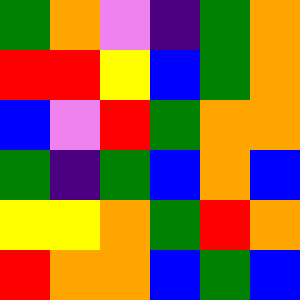[["green", "orange", "violet", "indigo", "green", "orange"], ["red", "red", "yellow", "blue", "green", "orange"], ["blue", "violet", "red", "green", "orange", "orange"], ["green", "indigo", "green", "blue", "orange", "blue"], ["yellow", "yellow", "orange", "green", "red", "orange"], ["red", "orange", "orange", "blue", "green", "blue"]]